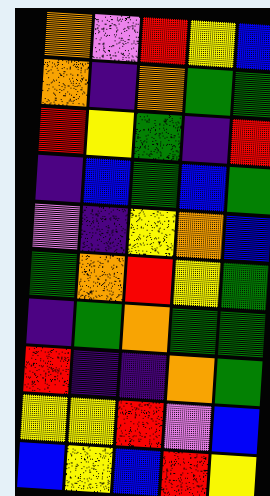[["orange", "violet", "red", "yellow", "blue"], ["orange", "indigo", "orange", "green", "green"], ["red", "yellow", "green", "indigo", "red"], ["indigo", "blue", "green", "blue", "green"], ["violet", "indigo", "yellow", "orange", "blue"], ["green", "orange", "red", "yellow", "green"], ["indigo", "green", "orange", "green", "green"], ["red", "indigo", "indigo", "orange", "green"], ["yellow", "yellow", "red", "violet", "blue"], ["blue", "yellow", "blue", "red", "yellow"]]